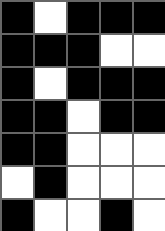[["black", "white", "black", "black", "black"], ["black", "black", "black", "white", "white"], ["black", "white", "black", "black", "black"], ["black", "black", "white", "black", "black"], ["black", "black", "white", "white", "white"], ["white", "black", "white", "white", "white"], ["black", "white", "white", "black", "white"]]